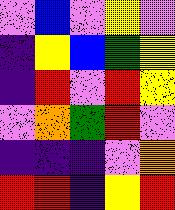[["violet", "blue", "violet", "yellow", "violet"], ["indigo", "yellow", "blue", "green", "yellow"], ["indigo", "red", "violet", "red", "yellow"], ["violet", "orange", "green", "red", "violet"], ["indigo", "indigo", "indigo", "violet", "orange"], ["red", "red", "indigo", "yellow", "red"]]